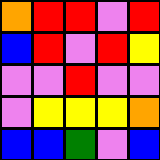[["orange", "red", "red", "violet", "red"], ["blue", "red", "violet", "red", "yellow"], ["violet", "violet", "red", "violet", "violet"], ["violet", "yellow", "yellow", "yellow", "orange"], ["blue", "blue", "green", "violet", "blue"]]